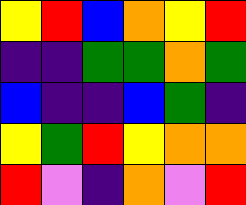[["yellow", "red", "blue", "orange", "yellow", "red"], ["indigo", "indigo", "green", "green", "orange", "green"], ["blue", "indigo", "indigo", "blue", "green", "indigo"], ["yellow", "green", "red", "yellow", "orange", "orange"], ["red", "violet", "indigo", "orange", "violet", "red"]]